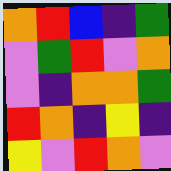[["orange", "red", "blue", "indigo", "green"], ["violet", "green", "red", "violet", "orange"], ["violet", "indigo", "orange", "orange", "green"], ["red", "orange", "indigo", "yellow", "indigo"], ["yellow", "violet", "red", "orange", "violet"]]